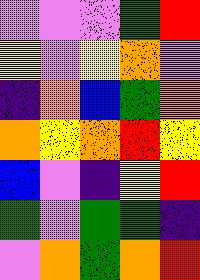[["violet", "violet", "violet", "green", "red"], ["yellow", "violet", "yellow", "orange", "violet"], ["indigo", "orange", "blue", "green", "orange"], ["orange", "yellow", "orange", "red", "yellow"], ["blue", "violet", "indigo", "yellow", "red"], ["green", "violet", "green", "green", "indigo"], ["violet", "orange", "green", "orange", "red"]]